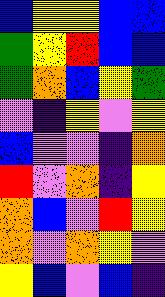[["blue", "yellow", "yellow", "blue", "blue"], ["green", "yellow", "red", "blue", "blue"], ["green", "orange", "blue", "yellow", "green"], ["violet", "indigo", "yellow", "violet", "yellow"], ["blue", "violet", "violet", "indigo", "orange"], ["red", "violet", "orange", "indigo", "yellow"], ["orange", "blue", "violet", "red", "yellow"], ["orange", "violet", "orange", "yellow", "violet"], ["yellow", "blue", "violet", "blue", "indigo"]]